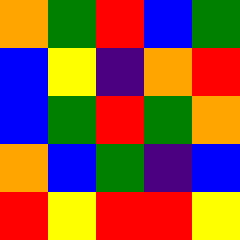[["orange", "green", "red", "blue", "green"], ["blue", "yellow", "indigo", "orange", "red"], ["blue", "green", "red", "green", "orange"], ["orange", "blue", "green", "indigo", "blue"], ["red", "yellow", "red", "red", "yellow"]]